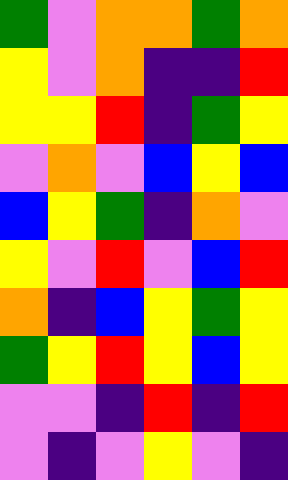[["green", "violet", "orange", "orange", "green", "orange"], ["yellow", "violet", "orange", "indigo", "indigo", "red"], ["yellow", "yellow", "red", "indigo", "green", "yellow"], ["violet", "orange", "violet", "blue", "yellow", "blue"], ["blue", "yellow", "green", "indigo", "orange", "violet"], ["yellow", "violet", "red", "violet", "blue", "red"], ["orange", "indigo", "blue", "yellow", "green", "yellow"], ["green", "yellow", "red", "yellow", "blue", "yellow"], ["violet", "violet", "indigo", "red", "indigo", "red"], ["violet", "indigo", "violet", "yellow", "violet", "indigo"]]